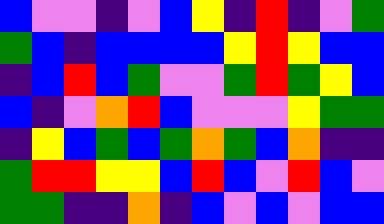[["blue", "violet", "violet", "indigo", "violet", "blue", "yellow", "indigo", "red", "indigo", "violet", "green"], ["green", "blue", "indigo", "blue", "blue", "blue", "blue", "yellow", "red", "yellow", "blue", "blue"], ["indigo", "blue", "red", "blue", "green", "violet", "violet", "green", "red", "green", "yellow", "blue"], ["blue", "indigo", "violet", "orange", "red", "blue", "violet", "violet", "violet", "yellow", "green", "green"], ["indigo", "yellow", "blue", "green", "blue", "green", "orange", "green", "blue", "orange", "indigo", "indigo"], ["green", "red", "red", "yellow", "yellow", "blue", "red", "blue", "violet", "red", "blue", "violet"], ["green", "green", "indigo", "indigo", "orange", "indigo", "blue", "violet", "blue", "violet", "blue", "blue"]]